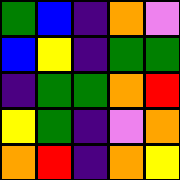[["green", "blue", "indigo", "orange", "violet"], ["blue", "yellow", "indigo", "green", "green"], ["indigo", "green", "green", "orange", "red"], ["yellow", "green", "indigo", "violet", "orange"], ["orange", "red", "indigo", "orange", "yellow"]]